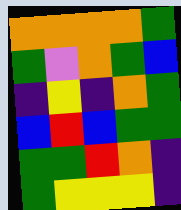[["orange", "orange", "orange", "orange", "green"], ["green", "violet", "orange", "green", "blue"], ["indigo", "yellow", "indigo", "orange", "green"], ["blue", "red", "blue", "green", "green"], ["green", "green", "red", "orange", "indigo"], ["green", "yellow", "yellow", "yellow", "indigo"]]